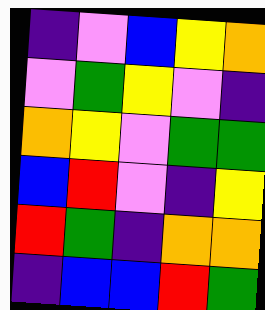[["indigo", "violet", "blue", "yellow", "orange"], ["violet", "green", "yellow", "violet", "indigo"], ["orange", "yellow", "violet", "green", "green"], ["blue", "red", "violet", "indigo", "yellow"], ["red", "green", "indigo", "orange", "orange"], ["indigo", "blue", "blue", "red", "green"]]